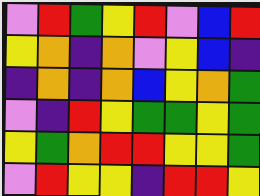[["violet", "red", "green", "yellow", "red", "violet", "blue", "red"], ["yellow", "orange", "indigo", "orange", "violet", "yellow", "blue", "indigo"], ["indigo", "orange", "indigo", "orange", "blue", "yellow", "orange", "green"], ["violet", "indigo", "red", "yellow", "green", "green", "yellow", "green"], ["yellow", "green", "orange", "red", "red", "yellow", "yellow", "green"], ["violet", "red", "yellow", "yellow", "indigo", "red", "red", "yellow"]]